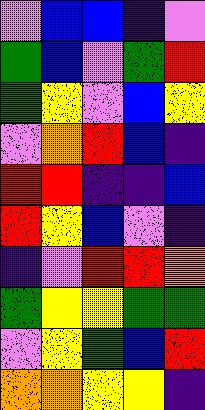[["violet", "blue", "blue", "indigo", "violet"], ["green", "blue", "violet", "green", "red"], ["green", "yellow", "violet", "blue", "yellow"], ["violet", "orange", "red", "blue", "indigo"], ["red", "red", "indigo", "indigo", "blue"], ["red", "yellow", "blue", "violet", "indigo"], ["indigo", "violet", "red", "red", "orange"], ["green", "yellow", "yellow", "green", "green"], ["violet", "yellow", "green", "blue", "red"], ["orange", "orange", "yellow", "yellow", "indigo"]]